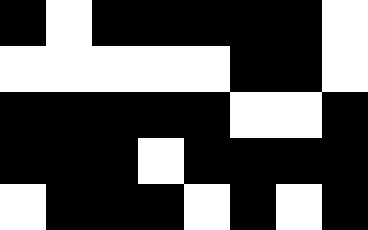[["black", "white", "black", "black", "black", "black", "black", "white"], ["white", "white", "white", "white", "white", "black", "black", "white"], ["black", "black", "black", "black", "black", "white", "white", "black"], ["black", "black", "black", "white", "black", "black", "black", "black"], ["white", "black", "black", "black", "white", "black", "white", "black"]]